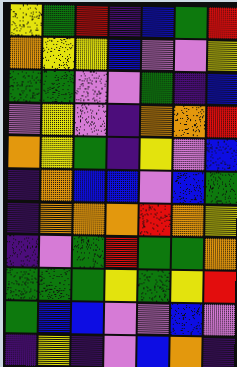[["yellow", "green", "red", "indigo", "blue", "green", "red"], ["orange", "yellow", "yellow", "blue", "violet", "violet", "yellow"], ["green", "green", "violet", "violet", "green", "indigo", "blue"], ["violet", "yellow", "violet", "indigo", "orange", "orange", "red"], ["orange", "yellow", "green", "indigo", "yellow", "violet", "blue"], ["indigo", "orange", "blue", "blue", "violet", "blue", "green"], ["indigo", "orange", "orange", "orange", "red", "orange", "yellow"], ["indigo", "violet", "green", "red", "green", "green", "orange"], ["green", "green", "green", "yellow", "green", "yellow", "red"], ["green", "blue", "blue", "violet", "violet", "blue", "violet"], ["indigo", "yellow", "indigo", "violet", "blue", "orange", "indigo"]]